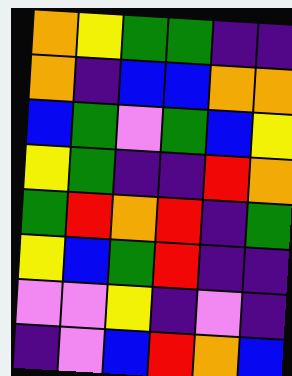[["orange", "yellow", "green", "green", "indigo", "indigo"], ["orange", "indigo", "blue", "blue", "orange", "orange"], ["blue", "green", "violet", "green", "blue", "yellow"], ["yellow", "green", "indigo", "indigo", "red", "orange"], ["green", "red", "orange", "red", "indigo", "green"], ["yellow", "blue", "green", "red", "indigo", "indigo"], ["violet", "violet", "yellow", "indigo", "violet", "indigo"], ["indigo", "violet", "blue", "red", "orange", "blue"]]